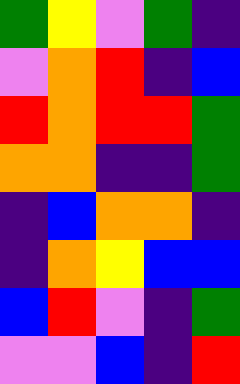[["green", "yellow", "violet", "green", "indigo"], ["violet", "orange", "red", "indigo", "blue"], ["red", "orange", "red", "red", "green"], ["orange", "orange", "indigo", "indigo", "green"], ["indigo", "blue", "orange", "orange", "indigo"], ["indigo", "orange", "yellow", "blue", "blue"], ["blue", "red", "violet", "indigo", "green"], ["violet", "violet", "blue", "indigo", "red"]]